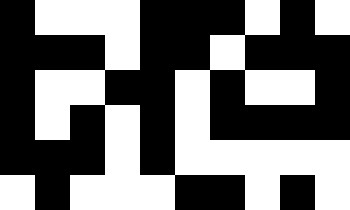[["black", "white", "white", "white", "black", "black", "black", "white", "black", "white"], ["black", "black", "black", "white", "black", "black", "white", "black", "black", "black"], ["black", "white", "white", "black", "black", "white", "black", "white", "white", "black"], ["black", "white", "black", "white", "black", "white", "black", "black", "black", "black"], ["black", "black", "black", "white", "black", "white", "white", "white", "white", "white"], ["white", "black", "white", "white", "white", "black", "black", "white", "black", "white"]]